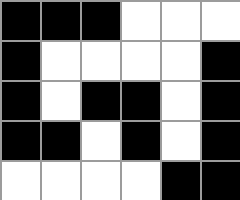[["black", "black", "black", "white", "white", "white"], ["black", "white", "white", "white", "white", "black"], ["black", "white", "black", "black", "white", "black"], ["black", "black", "white", "black", "white", "black"], ["white", "white", "white", "white", "black", "black"]]